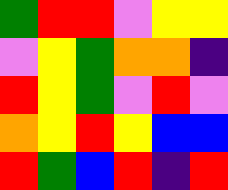[["green", "red", "red", "violet", "yellow", "yellow"], ["violet", "yellow", "green", "orange", "orange", "indigo"], ["red", "yellow", "green", "violet", "red", "violet"], ["orange", "yellow", "red", "yellow", "blue", "blue"], ["red", "green", "blue", "red", "indigo", "red"]]